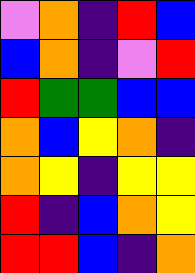[["violet", "orange", "indigo", "red", "blue"], ["blue", "orange", "indigo", "violet", "red"], ["red", "green", "green", "blue", "blue"], ["orange", "blue", "yellow", "orange", "indigo"], ["orange", "yellow", "indigo", "yellow", "yellow"], ["red", "indigo", "blue", "orange", "yellow"], ["red", "red", "blue", "indigo", "orange"]]